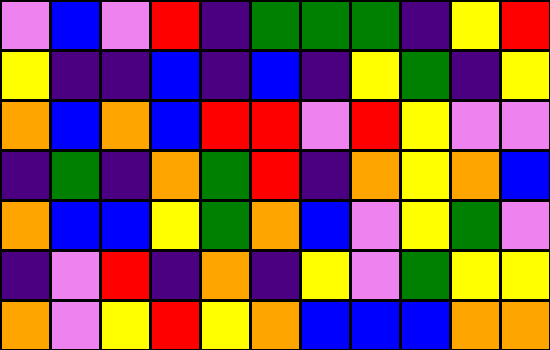[["violet", "blue", "violet", "red", "indigo", "green", "green", "green", "indigo", "yellow", "red"], ["yellow", "indigo", "indigo", "blue", "indigo", "blue", "indigo", "yellow", "green", "indigo", "yellow"], ["orange", "blue", "orange", "blue", "red", "red", "violet", "red", "yellow", "violet", "violet"], ["indigo", "green", "indigo", "orange", "green", "red", "indigo", "orange", "yellow", "orange", "blue"], ["orange", "blue", "blue", "yellow", "green", "orange", "blue", "violet", "yellow", "green", "violet"], ["indigo", "violet", "red", "indigo", "orange", "indigo", "yellow", "violet", "green", "yellow", "yellow"], ["orange", "violet", "yellow", "red", "yellow", "orange", "blue", "blue", "blue", "orange", "orange"]]